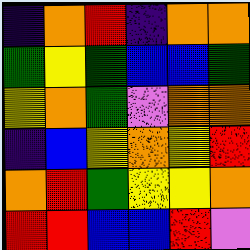[["indigo", "orange", "red", "indigo", "orange", "orange"], ["green", "yellow", "green", "blue", "blue", "green"], ["yellow", "orange", "green", "violet", "orange", "orange"], ["indigo", "blue", "yellow", "orange", "yellow", "red"], ["orange", "red", "green", "yellow", "yellow", "orange"], ["red", "red", "blue", "blue", "red", "violet"]]